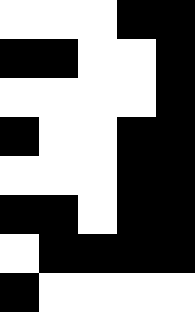[["white", "white", "white", "black", "black"], ["black", "black", "white", "white", "black"], ["white", "white", "white", "white", "black"], ["black", "white", "white", "black", "black"], ["white", "white", "white", "black", "black"], ["black", "black", "white", "black", "black"], ["white", "black", "black", "black", "black"], ["black", "white", "white", "white", "white"]]